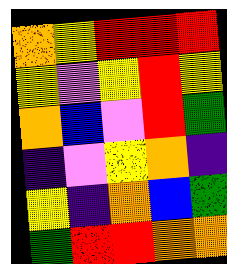[["orange", "yellow", "red", "red", "red"], ["yellow", "violet", "yellow", "red", "yellow"], ["orange", "blue", "violet", "red", "green"], ["indigo", "violet", "yellow", "orange", "indigo"], ["yellow", "indigo", "orange", "blue", "green"], ["green", "red", "red", "orange", "orange"]]